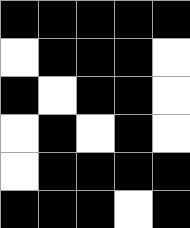[["black", "black", "black", "black", "black"], ["white", "black", "black", "black", "white"], ["black", "white", "black", "black", "white"], ["white", "black", "white", "black", "white"], ["white", "black", "black", "black", "black"], ["black", "black", "black", "white", "black"]]